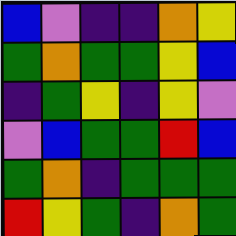[["blue", "violet", "indigo", "indigo", "orange", "yellow"], ["green", "orange", "green", "green", "yellow", "blue"], ["indigo", "green", "yellow", "indigo", "yellow", "violet"], ["violet", "blue", "green", "green", "red", "blue"], ["green", "orange", "indigo", "green", "green", "green"], ["red", "yellow", "green", "indigo", "orange", "green"]]